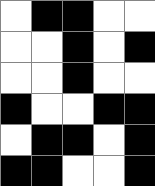[["white", "black", "black", "white", "white"], ["white", "white", "black", "white", "black"], ["white", "white", "black", "white", "white"], ["black", "white", "white", "black", "black"], ["white", "black", "black", "white", "black"], ["black", "black", "white", "white", "black"]]